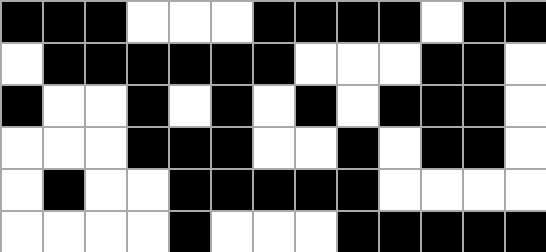[["black", "black", "black", "white", "white", "white", "black", "black", "black", "black", "white", "black", "black"], ["white", "black", "black", "black", "black", "black", "black", "white", "white", "white", "black", "black", "white"], ["black", "white", "white", "black", "white", "black", "white", "black", "white", "black", "black", "black", "white"], ["white", "white", "white", "black", "black", "black", "white", "white", "black", "white", "black", "black", "white"], ["white", "black", "white", "white", "black", "black", "black", "black", "black", "white", "white", "white", "white"], ["white", "white", "white", "white", "black", "white", "white", "white", "black", "black", "black", "black", "black"]]